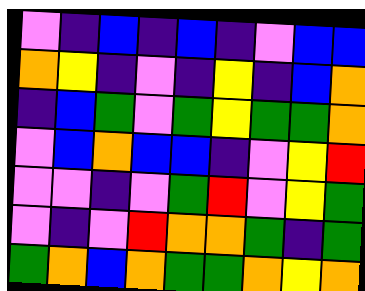[["violet", "indigo", "blue", "indigo", "blue", "indigo", "violet", "blue", "blue"], ["orange", "yellow", "indigo", "violet", "indigo", "yellow", "indigo", "blue", "orange"], ["indigo", "blue", "green", "violet", "green", "yellow", "green", "green", "orange"], ["violet", "blue", "orange", "blue", "blue", "indigo", "violet", "yellow", "red"], ["violet", "violet", "indigo", "violet", "green", "red", "violet", "yellow", "green"], ["violet", "indigo", "violet", "red", "orange", "orange", "green", "indigo", "green"], ["green", "orange", "blue", "orange", "green", "green", "orange", "yellow", "orange"]]